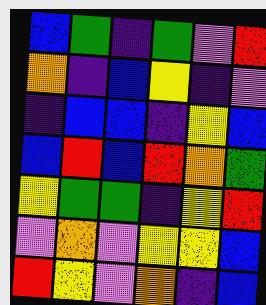[["blue", "green", "indigo", "green", "violet", "red"], ["orange", "indigo", "blue", "yellow", "indigo", "violet"], ["indigo", "blue", "blue", "indigo", "yellow", "blue"], ["blue", "red", "blue", "red", "orange", "green"], ["yellow", "green", "green", "indigo", "yellow", "red"], ["violet", "orange", "violet", "yellow", "yellow", "blue"], ["red", "yellow", "violet", "orange", "indigo", "blue"]]